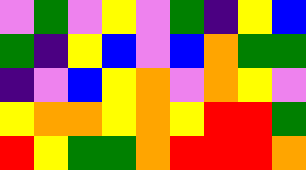[["violet", "green", "violet", "yellow", "violet", "green", "indigo", "yellow", "blue"], ["green", "indigo", "yellow", "blue", "violet", "blue", "orange", "green", "green"], ["indigo", "violet", "blue", "yellow", "orange", "violet", "orange", "yellow", "violet"], ["yellow", "orange", "orange", "yellow", "orange", "yellow", "red", "red", "green"], ["red", "yellow", "green", "green", "orange", "red", "red", "red", "orange"]]